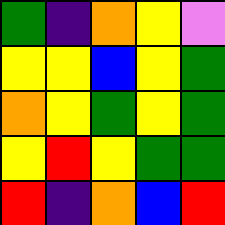[["green", "indigo", "orange", "yellow", "violet"], ["yellow", "yellow", "blue", "yellow", "green"], ["orange", "yellow", "green", "yellow", "green"], ["yellow", "red", "yellow", "green", "green"], ["red", "indigo", "orange", "blue", "red"]]